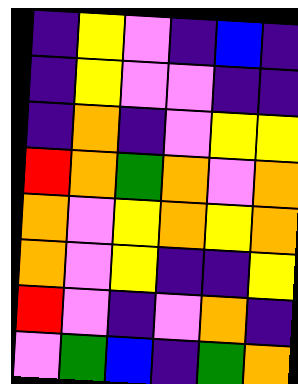[["indigo", "yellow", "violet", "indigo", "blue", "indigo"], ["indigo", "yellow", "violet", "violet", "indigo", "indigo"], ["indigo", "orange", "indigo", "violet", "yellow", "yellow"], ["red", "orange", "green", "orange", "violet", "orange"], ["orange", "violet", "yellow", "orange", "yellow", "orange"], ["orange", "violet", "yellow", "indigo", "indigo", "yellow"], ["red", "violet", "indigo", "violet", "orange", "indigo"], ["violet", "green", "blue", "indigo", "green", "orange"]]